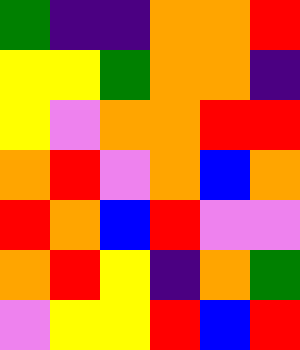[["green", "indigo", "indigo", "orange", "orange", "red"], ["yellow", "yellow", "green", "orange", "orange", "indigo"], ["yellow", "violet", "orange", "orange", "red", "red"], ["orange", "red", "violet", "orange", "blue", "orange"], ["red", "orange", "blue", "red", "violet", "violet"], ["orange", "red", "yellow", "indigo", "orange", "green"], ["violet", "yellow", "yellow", "red", "blue", "red"]]